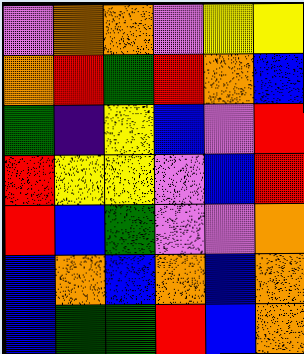[["violet", "orange", "orange", "violet", "yellow", "yellow"], ["orange", "red", "green", "red", "orange", "blue"], ["green", "indigo", "yellow", "blue", "violet", "red"], ["red", "yellow", "yellow", "violet", "blue", "red"], ["red", "blue", "green", "violet", "violet", "orange"], ["blue", "orange", "blue", "orange", "blue", "orange"], ["blue", "green", "green", "red", "blue", "orange"]]